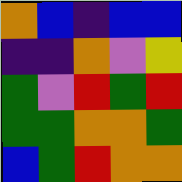[["orange", "blue", "indigo", "blue", "blue"], ["indigo", "indigo", "orange", "violet", "yellow"], ["green", "violet", "red", "green", "red"], ["green", "green", "orange", "orange", "green"], ["blue", "green", "red", "orange", "orange"]]